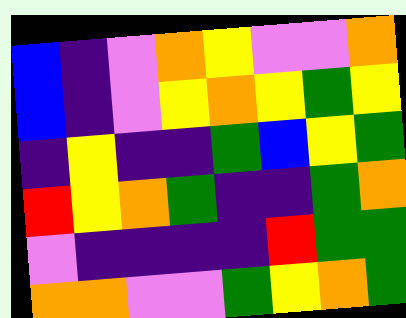[["blue", "indigo", "violet", "orange", "yellow", "violet", "violet", "orange"], ["blue", "indigo", "violet", "yellow", "orange", "yellow", "green", "yellow"], ["indigo", "yellow", "indigo", "indigo", "green", "blue", "yellow", "green"], ["red", "yellow", "orange", "green", "indigo", "indigo", "green", "orange"], ["violet", "indigo", "indigo", "indigo", "indigo", "red", "green", "green"], ["orange", "orange", "violet", "violet", "green", "yellow", "orange", "green"]]